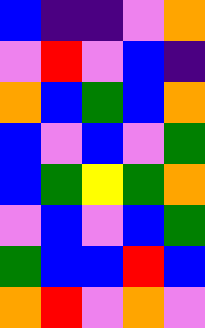[["blue", "indigo", "indigo", "violet", "orange"], ["violet", "red", "violet", "blue", "indigo"], ["orange", "blue", "green", "blue", "orange"], ["blue", "violet", "blue", "violet", "green"], ["blue", "green", "yellow", "green", "orange"], ["violet", "blue", "violet", "blue", "green"], ["green", "blue", "blue", "red", "blue"], ["orange", "red", "violet", "orange", "violet"]]